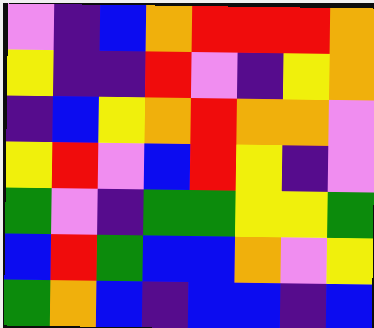[["violet", "indigo", "blue", "orange", "red", "red", "red", "orange"], ["yellow", "indigo", "indigo", "red", "violet", "indigo", "yellow", "orange"], ["indigo", "blue", "yellow", "orange", "red", "orange", "orange", "violet"], ["yellow", "red", "violet", "blue", "red", "yellow", "indigo", "violet"], ["green", "violet", "indigo", "green", "green", "yellow", "yellow", "green"], ["blue", "red", "green", "blue", "blue", "orange", "violet", "yellow"], ["green", "orange", "blue", "indigo", "blue", "blue", "indigo", "blue"]]